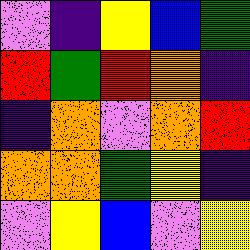[["violet", "indigo", "yellow", "blue", "green"], ["red", "green", "red", "orange", "indigo"], ["indigo", "orange", "violet", "orange", "red"], ["orange", "orange", "green", "yellow", "indigo"], ["violet", "yellow", "blue", "violet", "yellow"]]